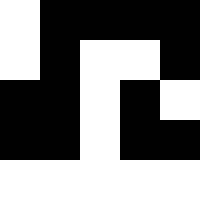[["white", "black", "black", "black", "black"], ["white", "black", "white", "white", "black"], ["black", "black", "white", "black", "white"], ["black", "black", "white", "black", "black"], ["white", "white", "white", "white", "white"]]